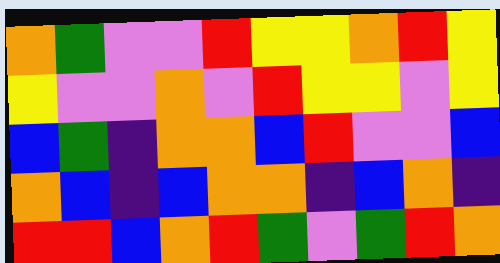[["orange", "green", "violet", "violet", "red", "yellow", "yellow", "orange", "red", "yellow"], ["yellow", "violet", "violet", "orange", "violet", "red", "yellow", "yellow", "violet", "yellow"], ["blue", "green", "indigo", "orange", "orange", "blue", "red", "violet", "violet", "blue"], ["orange", "blue", "indigo", "blue", "orange", "orange", "indigo", "blue", "orange", "indigo"], ["red", "red", "blue", "orange", "red", "green", "violet", "green", "red", "orange"]]